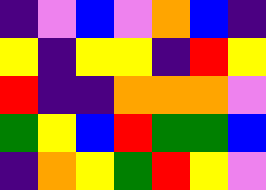[["indigo", "violet", "blue", "violet", "orange", "blue", "indigo"], ["yellow", "indigo", "yellow", "yellow", "indigo", "red", "yellow"], ["red", "indigo", "indigo", "orange", "orange", "orange", "violet"], ["green", "yellow", "blue", "red", "green", "green", "blue"], ["indigo", "orange", "yellow", "green", "red", "yellow", "violet"]]